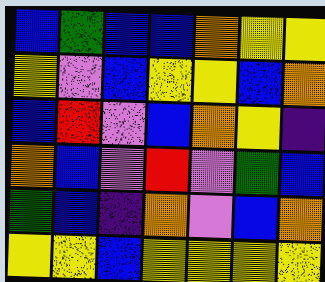[["blue", "green", "blue", "blue", "orange", "yellow", "yellow"], ["yellow", "violet", "blue", "yellow", "yellow", "blue", "orange"], ["blue", "red", "violet", "blue", "orange", "yellow", "indigo"], ["orange", "blue", "violet", "red", "violet", "green", "blue"], ["green", "blue", "indigo", "orange", "violet", "blue", "orange"], ["yellow", "yellow", "blue", "yellow", "yellow", "yellow", "yellow"]]